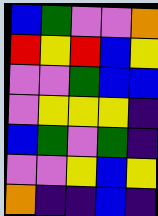[["blue", "green", "violet", "violet", "orange"], ["red", "yellow", "red", "blue", "yellow"], ["violet", "violet", "green", "blue", "blue"], ["violet", "yellow", "yellow", "yellow", "indigo"], ["blue", "green", "violet", "green", "indigo"], ["violet", "violet", "yellow", "blue", "yellow"], ["orange", "indigo", "indigo", "blue", "indigo"]]